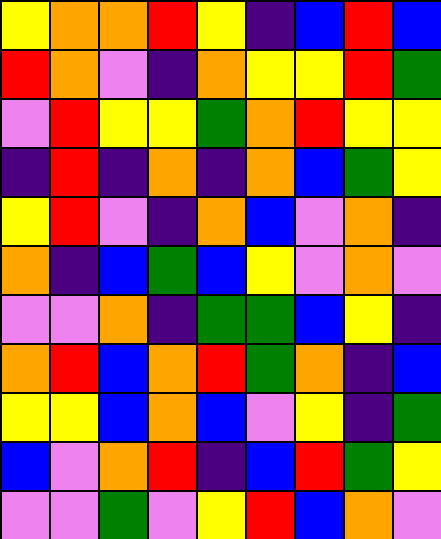[["yellow", "orange", "orange", "red", "yellow", "indigo", "blue", "red", "blue"], ["red", "orange", "violet", "indigo", "orange", "yellow", "yellow", "red", "green"], ["violet", "red", "yellow", "yellow", "green", "orange", "red", "yellow", "yellow"], ["indigo", "red", "indigo", "orange", "indigo", "orange", "blue", "green", "yellow"], ["yellow", "red", "violet", "indigo", "orange", "blue", "violet", "orange", "indigo"], ["orange", "indigo", "blue", "green", "blue", "yellow", "violet", "orange", "violet"], ["violet", "violet", "orange", "indigo", "green", "green", "blue", "yellow", "indigo"], ["orange", "red", "blue", "orange", "red", "green", "orange", "indigo", "blue"], ["yellow", "yellow", "blue", "orange", "blue", "violet", "yellow", "indigo", "green"], ["blue", "violet", "orange", "red", "indigo", "blue", "red", "green", "yellow"], ["violet", "violet", "green", "violet", "yellow", "red", "blue", "orange", "violet"]]